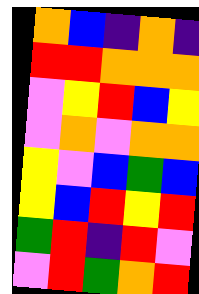[["orange", "blue", "indigo", "orange", "indigo"], ["red", "red", "orange", "orange", "orange"], ["violet", "yellow", "red", "blue", "yellow"], ["violet", "orange", "violet", "orange", "orange"], ["yellow", "violet", "blue", "green", "blue"], ["yellow", "blue", "red", "yellow", "red"], ["green", "red", "indigo", "red", "violet"], ["violet", "red", "green", "orange", "red"]]